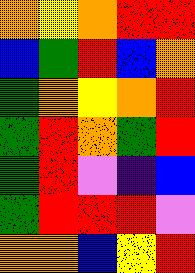[["orange", "yellow", "orange", "red", "red"], ["blue", "green", "red", "blue", "orange"], ["green", "orange", "yellow", "orange", "red"], ["green", "red", "orange", "green", "red"], ["green", "red", "violet", "indigo", "blue"], ["green", "red", "red", "red", "violet"], ["orange", "orange", "blue", "yellow", "red"]]